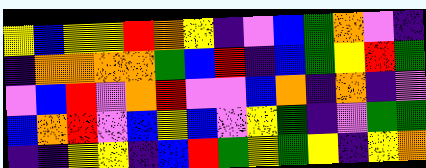[["yellow", "blue", "yellow", "yellow", "red", "orange", "yellow", "indigo", "violet", "blue", "green", "orange", "violet", "indigo"], ["indigo", "orange", "orange", "orange", "orange", "green", "blue", "red", "indigo", "blue", "green", "yellow", "red", "green"], ["violet", "blue", "red", "violet", "orange", "red", "violet", "violet", "blue", "orange", "indigo", "orange", "indigo", "violet"], ["blue", "orange", "red", "violet", "blue", "yellow", "blue", "violet", "yellow", "green", "indigo", "violet", "green", "green"], ["indigo", "indigo", "yellow", "yellow", "indigo", "blue", "red", "green", "yellow", "green", "yellow", "indigo", "yellow", "orange"]]